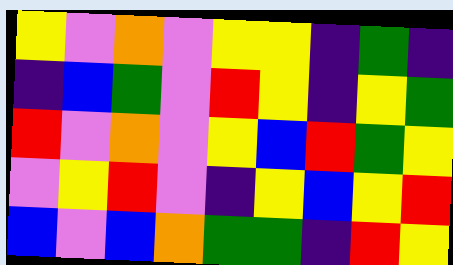[["yellow", "violet", "orange", "violet", "yellow", "yellow", "indigo", "green", "indigo"], ["indigo", "blue", "green", "violet", "red", "yellow", "indigo", "yellow", "green"], ["red", "violet", "orange", "violet", "yellow", "blue", "red", "green", "yellow"], ["violet", "yellow", "red", "violet", "indigo", "yellow", "blue", "yellow", "red"], ["blue", "violet", "blue", "orange", "green", "green", "indigo", "red", "yellow"]]